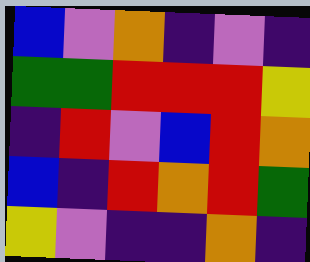[["blue", "violet", "orange", "indigo", "violet", "indigo"], ["green", "green", "red", "red", "red", "yellow"], ["indigo", "red", "violet", "blue", "red", "orange"], ["blue", "indigo", "red", "orange", "red", "green"], ["yellow", "violet", "indigo", "indigo", "orange", "indigo"]]